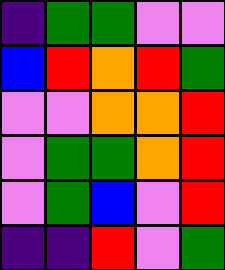[["indigo", "green", "green", "violet", "violet"], ["blue", "red", "orange", "red", "green"], ["violet", "violet", "orange", "orange", "red"], ["violet", "green", "green", "orange", "red"], ["violet", "green", "blue", "violet", "red"], ["indigo", "indigo", "red", "violet", "green"]]